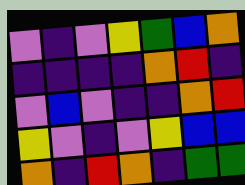[["violet", "indigo", "violet", "yellow", "green", "blue", "orange"], ["indigo", "indigo", "indigo", "indigo", "orange", "red", "indigo"], ["violet", "blue", "violet", "indigo", "indigo", "orange", "red"], ["yellow", "violet", "indigo", "violet", "yellow", "blue", "blue"], ["orange", "indigo", "red", "orange", "indigo", "green", "green"]]